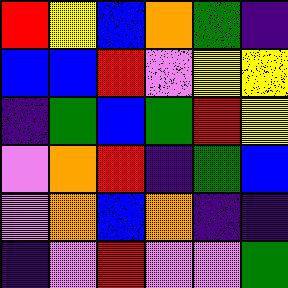[["red", "yellow", "blue", "orange", "green", "indigo"], ["blue", "blue", "red", "violet", "yellow", "yellow"], ["indigo", "green", "blue", "green", "red", "yellow"], ["violet", "orange", "red", "indigo", "green", "blue"], ["violet", "orange", "blue", "orange", "indigo", "indigo"], ["indigo", "violet", "red", "violet", "violet", "green"]]